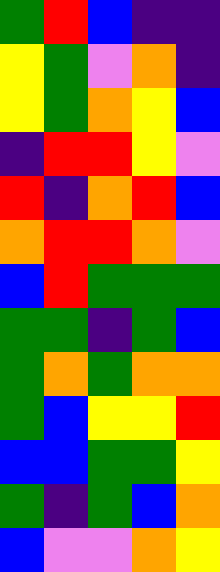[["green", "red", "blue", "indigo", "indigo"], ["yellow", "green", "violet", "orange", "indigo"], ["yellow", "green", "orange", "yellow", "blue"], ["indigo", "red", "red", "yellow", "violet"], ["red", "indigo", "orange", "red", "blue"], ["orange", "red", "red", "orange", "violet"], ["blue", "red", "green", "green", "green"], ["green", "green", "indigo", "green", "blue"], ["green", "orange", "green", "orange", "orange"], ["green", "blue", "yellow", "yellow", "red"], ["blue", "blue", "green", "green", "yellow"], ["green", "indigo", "green", "blue", "orange"], ["blue", "violet", "violet", "orange", "yellow"]]